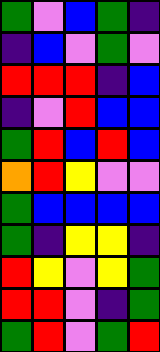[["green", "violet", "blue", "green", "indigo"], ["indigo", "blue", "violet", "green", "violet"], ["red", "red", "red", "indigo", "blue"], ["indigo", "violet", "red", "blue", "blue"], ["green", "red", "blue", "red", "blue"], ["orange", "red", "yellow", "violet", "violet"], ["green", "blue", "blue", "blue", "blue"], ["green", "indigo", "yellow", "yellow", "indigo"], ["red", "yellow", "violet", "yellow", "green"], ["red", "red", "violet", "indigo", "green"], ["green", "red", "violet", "green", "red"]]